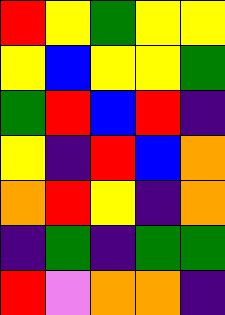[["red", "yellow", "green", "yellow", "yellow"], ["yellow", "blue", "yellow", "yellow", "green"], ["green", "red", "blue", "red", "indigo"], ["yellow", "indigo", "red", "blue", "orange"], ["orange", "red", "yellow", "indigo", "orange"], ["indigo", "green", "indigo", "green", "green"], ["red", "violet", "orange", "orange", "indigo"]]